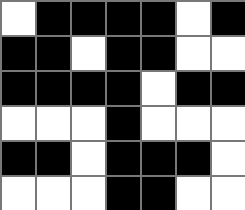[["white", "black", "black", "black", "black", "white", "black"], ["black", "black", "white", "black", "black", "white", "white"], ["black", "black", "black", "black", "white", "black", "black"], ["white", "white", "white", "black", "white", "white", "white"], ["black", "black", "white", "black", "black", "black", "white"], ["white", "white", "white", "black", "black", "white", "white"]]